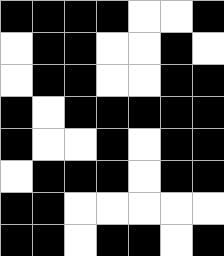[["black", "black", "black", "black", "white", "white", "black"], ["white", "black", "black", "white", "white", "black", "white"], ["white", "black", "black", "white", "white", "black", "black"], ["black", "white", "black", "black", "black", "black", "black"], ["black", "white", "white", "black", "white", "black", "black"], ["white", "black", "black", "black", "white", "black", "black"], ["black", "black", "white", "white", "white", "white", "white"], ["black", "black", "white", "black", "black", "white", "black"]]